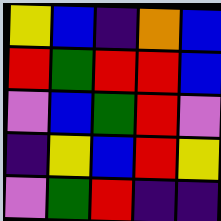[["yellow", "blue", "indigo", "orange", "blue"], ["red", "green", "red", "red", "blue"], ["violet", "blue", "green", "red", "violet"], ["indigo", "yellow", "blue", "red", "yellow"], ["violet", "green", "red", "indigo", "indigo"]]